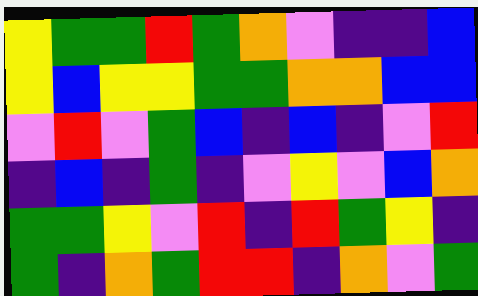[["yellow", "green", "green", "red", "green", "orange", "violet", "indigo", "indigo", "blue"], ["yellow", "blue", "yellow", "yellow", "green", "green", "orange", "orange", "blue", "blue"], ["violet", "red", "violet", "green", "blue", "indigo", "blue", "indigo", "violet", "red"], ["indigo", "blue", "indigo", "green", "indigo", "violet", "yellow", "violet", "blue", "orange"], ["green", "green", "yellow", "violet", "red", "indigo", "red", "green", "yellow", "indigo"], ["green", "indigo", "orange", "green", "red", "red", "indigo", "orange", "violet", "green"]]